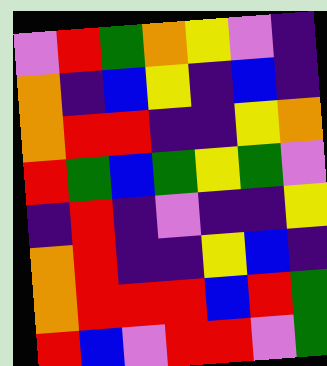[["violet", "red", "green", "orange", "yellow", "violet", "indigo"], ["orange", "indigo", "blue", "yellow", "indigo", "blue", "indigo"], ["orange", "red", "red", "indigo", "indigo", "yellow", "orange"], ["red", "green", "blue", "green", "yellow", "green", "violet"], ["indigo", "red", "indigo", "violet", "indigo", "indigo", "yellow"], ["orange", "red", "indigo", "indigo", "yellow", "blue", "indigo"], ["orange", "red", "red", "red", "blue", "red", "green"], ["red", "blue", "violet", "red", "red", "violet", "green"]]